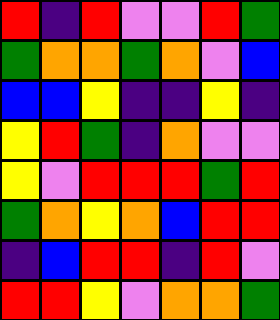[["red", "indigo", "red", "violet", "violet", "red", "green"], ["green", "orange", "orange", "green", "orange", "violet", "blue"], ["blue", "blue", "yellow", "indigo", "indigo", "yellow", "indigo"], ["yellow", "red", "green", "indigo", "orange", "violet", "violet"], ["yellow", "violet", "red", "red", "red", "green", "red"], ["green", "orange", "yellow", "orange", "blue", "red", "red"], ["indigo", "blue", "red", "red", "indigo", "red", "violet"], ["red", "red", "yellow", "violet", "orange", "orange", "green"]]